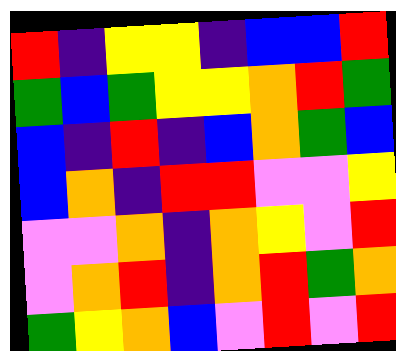[["red", "indigo", "yellow", "yellow", "indigo", "blue", "blue", "red"], ["green", "blue", "green", "yellow", "yellow", "orange", "red", "green"], ["blue", "indigo", "red", "indigo", "blue", "orange", "green", "blue"], ["blue", "orange", "indigo", "red", "red", "violet", "violet", "yellow"], ["violet", "violet", "orange", "indigo", "orange", "yellow", "violet", "red"], ["violet", "orange", "red", "indigo", "orange", "red", "green", "orange"], ["green", "yellow", "orange", "blue", "violet", "red", "violet", "red"]]